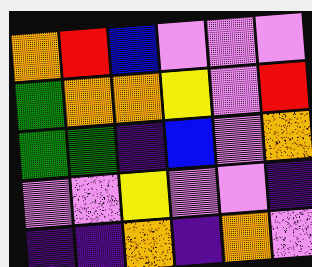[["orange", "red", "blue", "violet", "violet", "violet"], ["green", "orange", "orange", "yellow", "violet", "red"], ["green", "green", "indigo", "blue", "violet", "orange"], ["violet", "violet", "yellow", "violet", "violet", "indigo"], ["indigo", "indigo", "orange", "indigo", "orange", "violet"]]